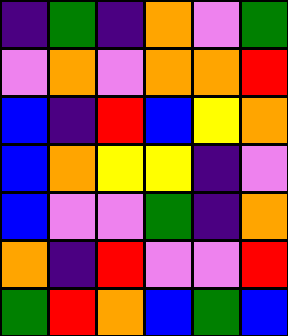[["indigo", "green", "indigo", "orange", "violet", "green"], ["violet", "orange", "violet", "orange", "orange", "red"], ["blue", "indigo", "red", "blue", "yellow", "orange"], ["blue", "orange", "yellow", "yellow", "indigo", "violet"], ["blue", "violet", "violet", "green", "indigo", "orange"], ["orange", "indigo", "red", "violet", "violet", "red"], ["green", "red", "orange", "blue", "green", "blue"]]